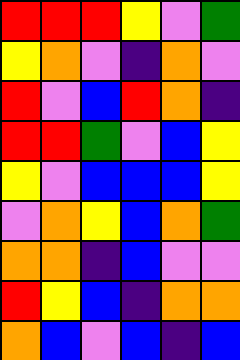[["red", "red", "red", "yellow", "violet", "green"], ["yellow", "orange", "violet", "indigo", "orange", "violet"], ["red", "violet", "blue", "red", "orange", "indigo"], ["red", "red", "green", "violet", "blue", "yellow"], ["yellow", "violet", "blue", "blue", "blue", "yellow"], ["violet", "orange", "yellow", "blue", "orange", "green"], ["orange", "orange", "indigo", "blue", "violet", "violet"], ["red", "yellow", "blue", "indigo", "orange", "orange"], ["orange", "blue", "violet", "blue", "indigo", "blue"]]